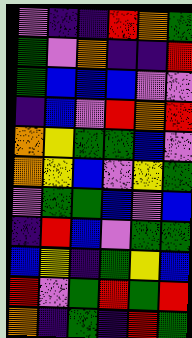[["violet", "indigo", "indigo", "red", "orange", "green"], ["green", "violet", "orange", "indigo", "indigo", "red"], ["green", "blue", "blue", "blue", "violet", "violet"], ["indigo", "blue", "violet", "red", "orange", "red"], ["orange", "yellow", "green", "green", "blue", "violet"], ["orange", "yellow", "blue", "violet", "yellow", "green"], ["violet", "green", "green", "blue", "violet", "blue"], ["indigo", "red", "blue", "violet", "green", "green"], ["blue", "yellow", "indigo", "green", "yellow", "blue"], ["red", "violet", "green", "red", "green", "red"], ["orange", "indigo", "green", "indigo", "red", "green"]]